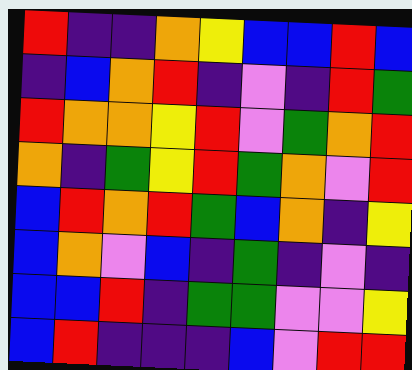[["red", "indigo", "indigo", "orange", "yellow", "blue", "blue", "red", "blue"], ["indigo", "blue", "orange", "red", "indigo", "violet", "indigo", "red", "green"], ["red", "orange", "orange", "yellow", "red", "violet", "green", "orange", "red"], ["orange", "indigo", "green", "yellow", "red", "green", "orange", "violet", "red"], ["blue", "red", "orange", "red", "green", "blue", "orange", "indigo", "yellow"], ["blue", "orange", "violet", "blue", "indigo", "green", "indigo", "violet", "indigo"], ["blue", "blue", "red", "indigo", "green", "green", "violet", "violet", "yellow"], ["blue", "red", "indigo", "indigo", "indigo", "blue", "violet", "red", "red"]]